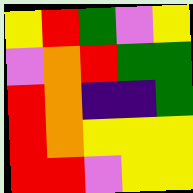[["yellow", "red", "green", "violet", "yellow"], ["violet", "orange", "red", "green", "green"], ["red", "orange", "indigo", "indigo", "green"], ["red", "orange", "yellow", "yellow", "yellow"], ["red", "red", "violet", "yellow", "yellow"]]